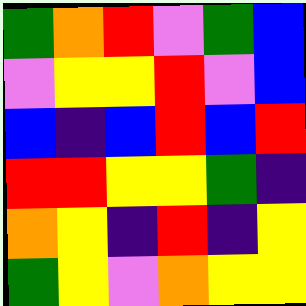[["green", "orange", "red", "violet", "green", "blue"], ["violet", "yellow", "yellow", "red", "violet", "blue"], ["blue", "indigo", "blue", "red", "blue", "red"], ["red", "red", "yellow", "yellow", "green", "indigo"], ["orange", "yellow", "indigo", "red", "indigo", "yellow"], ["green", "yellow", "violet", "orange", "yellow", "yellow"]]